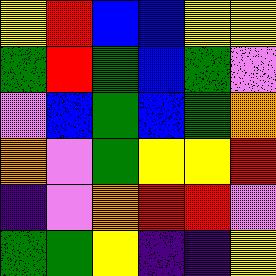[["yellow", "red", "blue", "blue", "yellow", "yellow"], ["green", "red", "green", "blue", "green", "violet"], ["violet", "blue", "green", "blue", "green", "orange"], ["orange", "violet", "green", "yellow", "yellow", "red"], ["indigo", "violet", "orange", "red", "red", "violet"], ["green", "green", "yellow", "indigo", "indigo", "yellow"]]